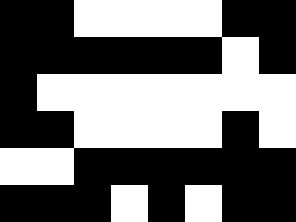[["black", "black", "white", "white", "white", "white", "black", "black"], ["black", "black", "black", "black", "black", "black", "white", "black"], ["black", "white", "white", "white", "white", "white", "white", "white"], ["black", "black", "white", "white", "white", "white", "black", "white"], ["white", "white", "black", "black", "black", "black", "black", "black"], ["black", "black", "black", "white", "black", "white", "black", "black"]]